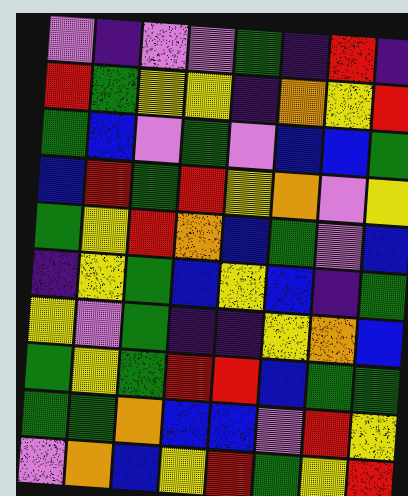[["violet", "indigo", "violet", "violet", "green", "indigo", "red", "indigo"], ["red", "green", "yellow", "yellow", "indigo", "orange", "yellow", "red"], ["green", "blue", "violet", "green", "violet", "blue", "blue", "green"], ["blue", "red", "green", "red", "yellow", "orange", "violet", "yellow"], ["green", "yellow", "red", "orange", "blue", "green", "violet", "blue"], ["indigo", "yellow", "green", "blue", "yellow", "blue", "indigo", "green"], ["yellow", "violet", "green", "indigo", "indigo", "yellow", "orange", "blue"], ["green", "yellow", "green", "red", "red", "blue", "green", "green"], ["green", "green", "orange", "blue", "blue", "violet", "red", "yellow"], ["violet", "orange", "blue", "yellow", "red", "green", "yellow", "red"]]